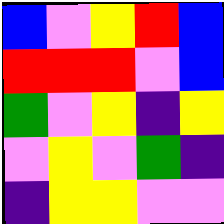[["blue", "violet", "yellow", "red", "blue"], ["red", "red", "red", "violet", "blue"], ["green", "violet", "yellow", "indigo", "yellow"], ["violet", "yellow", "violet", "green", "indigo"], ["indigo", "yellow", "yellow", "violet", "violet"]]